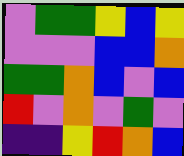[["violet", "green", "green", "yellow", "blue", "yellow"], ["violet", "violet", "violet", "blue", "blue", "orange"], ["green", "green", "orange", "blue", "violet", "blue"], ["red", "violet", "orange", "violet", "green", "violet"], ["indigo", "indigo", "yellow", "red", "orange", "blue"]]